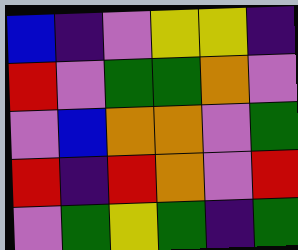[["blue", "indigo", "violet", "yellow", "yellow", "indigo"], ["red", "violet", "green", "green", "orange", "violet"], ["violet", "blue", "orange", "orange", "violet", "green"], ["red", "indigo", "red", "orange", "violet", "red"], ["violet", "green", "yellow", "green", "indigo", "green"]]